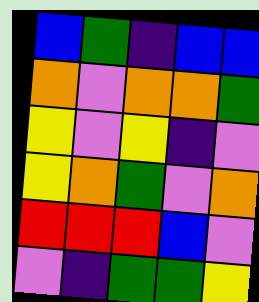[["blue", "green", "indigo", "blue", "blue"], ["orange", "violet", "orange", "orange", "green"], ["yellow", "violet", "yellow", "indigo", "violet"], ["yellow", "orange", "green", "violet", "orange"], ["red", "red", "red", "blue", "violet"], ["violet", "indigo", "green", "green", "yellow"]]